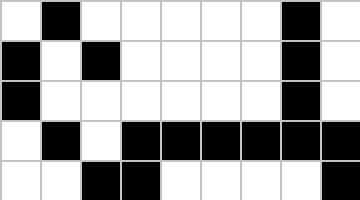[["white", "black", "white", "white", "white", "white", "white", "black", "white"], ["black", "white", "black", "white", "white", "white", "white", "black", "white"], ["black", "white", "white", "white", "white", "white", "white", "black", "white"], ["white", "black", "white", "black", "black", "black", "black", "black", "black"], ["white", "white", "black", "black", "white", "white", "white", "white", "black"]]